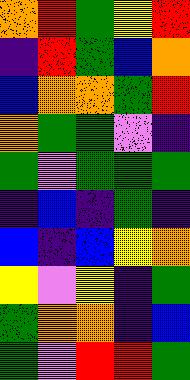[["orange", "red", "green", "yellow", "red"], ["indigo", "red", "green", "blue", "orange"], ["blue", "orange", "orange", "green", "red"], ["orange", "green", "green", "violet", "indigo"], ["green", "violet", "green", "green", "green"], ["indigo", "blue", "indigo", "green", "indigo"], ["blue", "indigo", "blue", "yellow", "orange"], ["yellow", "violet", "yellow", "indigo", "green"], ["green", "orange", "orange", "indigo", "blue"], ["green", "violet", "red", "red", "green"]]